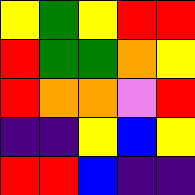[["yellow", "green", "yellow", "red", "red"], ["red", "green", "green", "orange", "yellow"], ["red", "orange", "orange", "violet", "red"], ["indigo", "indigo", "yellow", "blue", "yellow"], ["red", "red", "blue", "indigo", "indigo"]]